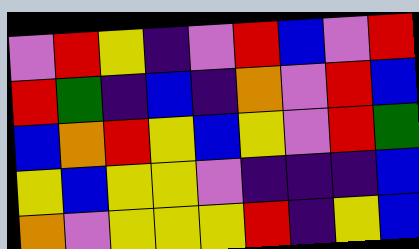[["violet", "red", "yellow", "indigo", "violet", "red", "blue", "violet", "red"], ["red", "green", "indigo", "blue", "indigo", "orange", "violet", "red", "blue"], ["blue", "orange", "red", "yellow", "blue", "yellow", "violet", "red", "green"], ["yellow", "blue", "yellow", "yellow", "violet", "indigo", "indigo", "indigo", "blue"], ["orange", "violet", "yellow", "yellow", "yellow", "red", "indigo", "yellow", "blue"]]